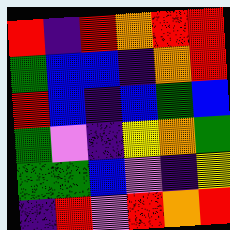[["red", "indigo", "red", "orange", "red", "red"], ["green", "blue", "blue", "indigo", "orange", "red"], ["red", "blue", "indigo", "blue", "green", "blue"], ["green", "violet", "indigo", "yellow", "orange", "green"], ["green", "green", "blue", "violet", "indigo", "yellow"], ["indigo", "red", "violet", "red", "orange", "red"]]